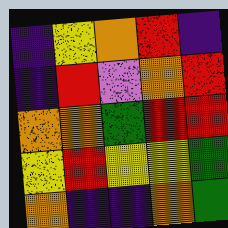[["indigo", "yellow", "orange", "red", "indigo"], ["indigo", "red", "violet", "orange", "red"], ["orange", "orange", "green", "red", "red"], ["yellow", "red", "yellow", "yellow", "green"], ["orange", "indigo", "indigo", "orange", "green"]]